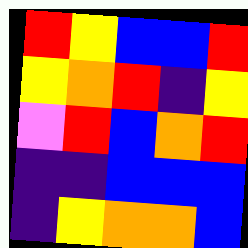[["red", "yellow", "blue", "blue", "red"], ["yellow", "orange", "red", "indigo", "yellow"], ["violet", "red", "blue", "orange", "red"], ["indigo", "indigo", "blue", "blue", "blue"], ["indigo", "yellow", "orange", "orange", "blue"]]